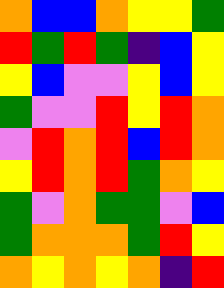[["orange", "blue", "blue", "orange", "yellow", "yellow", "green"], ["red", "green", "red", "green", "indigo", "blue", "yellow"], ["yellow", "blue", "violet", "violet", "yellow", "blue", "yellow"], ["green", "violet", "violet", "red", "yellow", "red", "orange"], ["violet", "red", "orange", "red", "blue", "red", "orange"], ["yellow", "red", "orange", "red", "green", "orange", "yellow"], ["green", "violet", "orange", "green", "green", "violet", "blue"], ["green", "orange", "orange", "orange", "green", "red", "yellow"], ["orange", "yellow", "orange", "yellow", "orange", "indigo", "red"]]